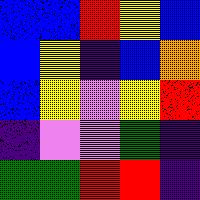[["blue", "blue", "red", "yellow", "blue"], ["blue", "yellow", "indigo", "blue", "orange"], ["blue", "yellow", "violet", "yellow", "red"], ["indigo", "violet", "violet", "green", "indigo"], ["green", "green", "red", "red", "indigo"]]